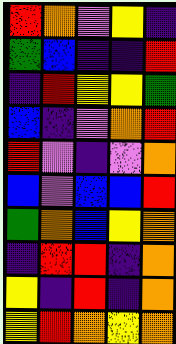[["red", "orange", "violet", "yellow", "indigo"], ["green", "blue", "indigo", "indigo", "red"], ["indigo", "red", "yellow", "yellow", "green"], ["blue", "indigo", "violet", "orange", "red"], ["red", "violet", "indigo", "violet", "orange"], ["blue", "violet", "blue", "blue", "red"], ["green", "orange", "blue", "yellow", "orange"], ["indigo", "red", "red", "indigo", "orange"], ["yellow", "indigo", "red", "indigo", "orange"], ["yellow", "red", "orange", "yellow", "orange"]]